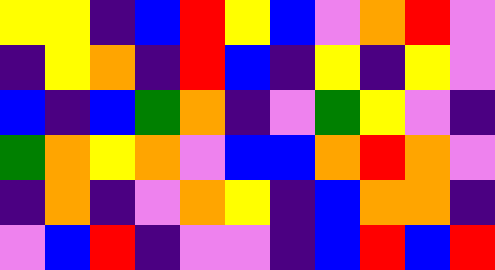[["yellow", "yellow", "indigo", "blue", "red", "yellow", "blue", "violet", "orange", "red", "violet"], ["indigo", "yellow", "orange", "indigo", "red", "blue", "indigo", "yellow", "indigo", "yellow", "violet"], ["blue", "indigo", "blue", "green", "orange", "indigo", "violet", "green", "yellow", "violet", "indigo"], ["green", "orange", "yellow", "orange", "violet", "blue", "blue", "orange", "red", "orange", "violet"], ["indigo", "orange", "indigo", "violet", "orange", "yellow", "indigo", "blue", "orange", "orange", "indigo"], ["violet", "blue", "red", "indigo", "violet", "violet", "indigo", "blue", "red", "blue", "red"]]